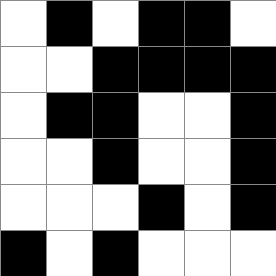[["white", "black", "white", "black", "black", "white"], ["white", "white", "black", "black", "black", "black"], ["white", "black", "black", "white", "white", "black"], ["white", "white", "black", "white", "white", "black"], ["white", "white", "white", "black", "white", "black"], ["black", "white", "black", "white", "white", "white"]]